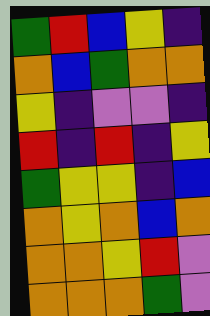[["green", "red", "blue", "yellow", "indigo"], ["orange", "blue", "green", "orange", "orange"], ["yellow", "indigo", "violet", "violet", "indigo"], ["red", "indigo", "red", "indigo", "yellow"], ["green", "yellow", "yellow", "indigo", "blue"], ["orange", "yellow", "orange", "blue", "orange"], ["orange", "orange", "yellow", "red", "violet"], ["orange", "orange", "orange", "green", "violet"]]